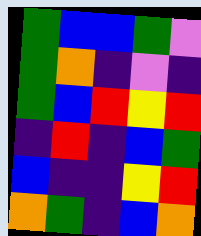[["green", "blue", "blue", "green", "violet"], ["green", "orange", "indigo", "violet", "indigo"], ["green", "blue", "red", "yellow", "red"], ["indigo", "red", "indigo", "blue", "green"], ["blue", "indigo", "indigo", "yellow", "red"], ["orange", "green", "indigo", "blue", "orange"]]